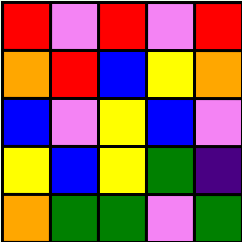[["red", "violet", "red", "violet", "red"], ["orange", "red", "blue", "yellow", "orange"], ["blue", "violet", "yellow", "blue", "violet"], ["yellow", "blue", "yellow", "green", "indigo"], ["orange", "green", "green", "violet", "green"]]